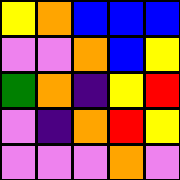[["yellow", "orange", "blue", "blue", "blue"], ["violet", "violet", "orange", "blue", "yellow"], ["green", "orange", "indigo", "yellow", "red"], ["violet", "indigo", "orange", "red", "yellow"], ["violet", "violet", "violet", "orange", "violet"]]